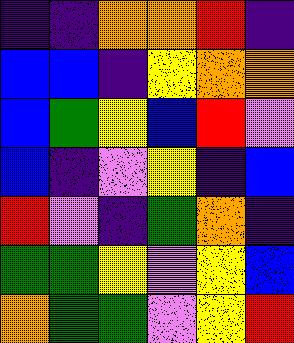[["indigo", "indigo", "orange", "orange", "red", "indigo"], ["blue", "blue", "indigo", "yellow", "orange", "orange"], ["blue", "green", "yellow", "blue", "red", "violet"], ["blue", "indigo", "violet", "yellow", "indigo", "blue"], ["red", "violet", "indigo", "green", "orange", "indigo"], ["green", "green", "yellow", "violet", "yellow", "blue"], ["orange", "green", "green", "violet", "yellow", "red"]]